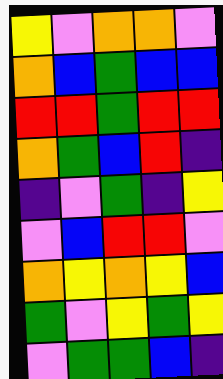[["yellow", "violet", "orange", "orange", "violet"], ["orange", "blue", "green", "blue", "blue"], ["red", "red", "green", "red", "red"], ["orange", "green", "blue", "red", "indigo"], ["indigo", "violet", "green", "indigo", "yellow"], ["violet", "blue", "red", "red", "violet"], ["orange", "yellow", "orange", "yellow", "blue"], ["green", "violet", "yellow", "green", "yellow"], ["violet", "green", "green", "blue", "indigo"]]